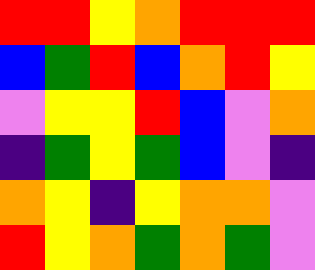[["red", "red", "yellow", "orange", "red", "red", "red"], ["blue", "green", "red", "blue", "orange", "red", "yellow"], ["violet", "yellow", "yellow", "red", "blue", "violet", "orange"], ["indigo", "green", "yellow", "green", "blue", "violet", "indigo"], ["orange", "yellow", "indigo", "yellow", "orange", "orange", "violet"], ["red", "yellow", "orange", "green", "orange", "green", "violet"]]